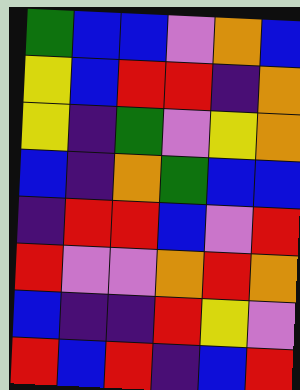[["green", "blue", "blue", "violet", "orange", "blue"], ["yellow", "blue", "red", "red", "indigo", "orange"], ["yellow", "indigo", "green", "violet", "yellow", "orange"], ["blue", "indigo", "orange", "green", "blue", "blue"], ["indigo", "red", "red", "blue", "violet", "red"], ["red", "violet", "violet", "orange", "red", "orange"], ["blue", "indigo", "indigo", "red", "yellow", "violet"], ["red", "blue", "red", "indigo", "blue", "red"]]